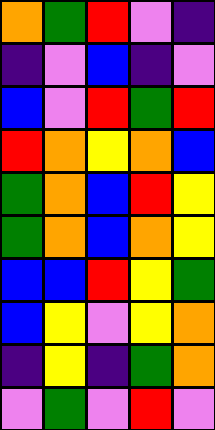[["orange", "green", "red", "violet", "indigo"], ["indigo", "violet", "blue", "indigo", "violet"], ["blue", "violet", "red", "green", "red"], ["red", "orange", "yellow", "orange", "blue"], ["green", "orange", "blue", "red", "yellow"], ["green", "orange", "blue", "orange", "yellow"], ["blue", "blue", "red", "yellow", "green"], ["blue", "yellow", "violet", "yellow", "orange"], ["indigo", "yellow", "indigo", "green", "orange"], ["violet", "green", "violet", "red", "violet"]]